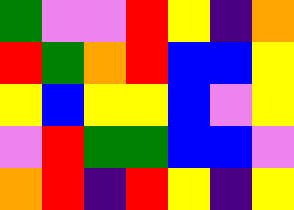[["green", "violet", "violet", "red", "yellow", "indigo", "orange"], ["red", "green", "orange", "red", "blue", "blue", "yellow"], ["yellow", "blue", "yellow", "yellow", "blue", "violet", "yellow"], ["violet", "red", "green", "green", "blue", "blue", "violet"], ["orange", "red", "indigo", "red", "yellow", "indigo", "yellow"]]